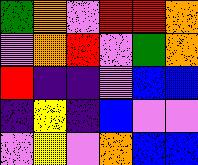[["green", "orange", "violet", "red", "red", "orange"], ["violet", "orange", "red", "violet", "green", "orange"], ["red", "indigo", "indigo", "violet", "blue", "blue"], ["indigo", "yellow", "indigo", "blue", "violet", "violet"], ["violet", "yellow", "violet", "orange", "blue", "blue"]]